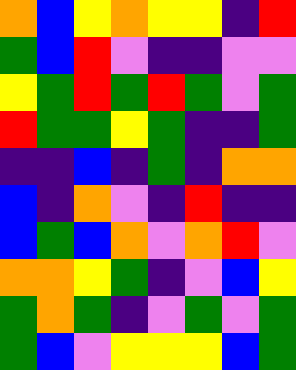[["orange", "blue", "yellow", "orange", "yellow", "yellow", "indigo", "red"], ["green", "blue", "red", "violet", "indigo", "indigo", "violet", "violet"], ["yellow", "green", "red", "green", "red", "green", "violet", "green"], ["red", "green", "green", "yellow", "green", "indigo", "indigo", "green"], ["indigo", "indigo", "blue", "indigo", "green", "indigo", "orange", "orange"], ["blue", "indigo", "orange", "violet", "indigo", "red", "indigo", "indigo"], ["blue", "green", "blue", "orange", "violet", "orange", "red", "violet"], ["orange", "orange", "yellow", "green", "indigo", "violet", "blue", "yellow"], ["green", "orange", "green", "indigo", "violet", "green", "violet", "green"], ["green", "blue", "violet", "yellow", "yellow", "yellow", "blue", "green"]]